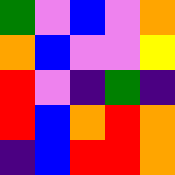[["green", "violet", "blue", "violet", "orange"], ["orange", "blue", "violet", "violet", "yellow"], ["red", "violet", "indigo", "green", "indigo"], ["red", "blue", "orange", "red", "orange"], ["indigo", "blue", "red", "red", "orange"]]